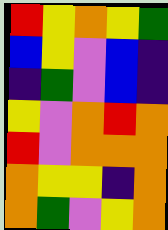[["red", "yellow", "orange", "yellow", "green"], ["blue", "yellow", "violet", "blue", "indigo"], ["indigo", "green", "violet", "blue", "indigo"], ["yellow", "violet", "orange", "red", "orange"], ["red", "violet", "orange", "orange", "orange"], ["orange", "yellow", "yellow", "indigo", "orange"], ["orange", "green", "violet", "yellow", "orange"]]